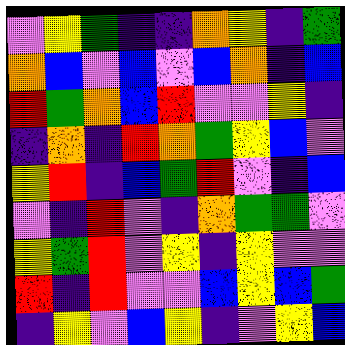[["violet", "yellow", "green", "indigo", "indigo", "orange", "yellow", "indigo", "green"], ["orange", "blue", "violet", "blue", "violet", "blue", "orange", "indigo", "blue"], ["red", "green", "orange", "blue", "red", "violet", "violet", "yellow", "indigo"], ["indigo", "orange", "indigo", "red", "orange", "green", "yellow", "blue", "violet"], ["yellow", "red", "indigo", "blue", "green", "red", "violet", "indigo", "blue"], ["violet", "indigo", "red", "violet", "indigo", "orange", "green", "green", "violet"], ["yellow", "green", "red", "violet", "yellow", "indigo", "yellow", "violet", "violet"], ["red", "indigo", "red", "violet", "violet", "blue", "yellow", "blue", "green"], ["indigo", "yellow", "violet", "blue", "yellow", "indigo", "violet", "yellow", "blue"]]